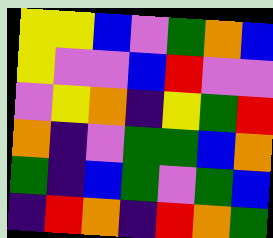[["yellow", "yellow", "blue", "violet", "green", "orange", "blue"], ["yellow", "violet", "violet", "blue", "red", "violet", "violet"], ["violet", "yellow", "orange", "indigo", "yellow", "green", "red"], ["orange", "indigo", "violet", "green", "green", "blue", "orange"], ["green", "indigo", "blue", "green", "violet", "green", "blue"], ["indigo", "red", "orange", "indigo", "red", "orange", "green"]]